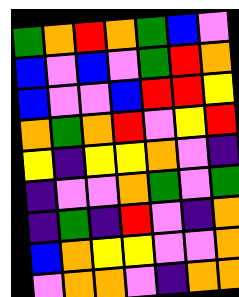[["green", "orange", "red", "orange", "green", "blue", "violet"], ["blue", "violet", "blue", "violet", "green", "red", "orange"], ["blue", "violet", "violet", "blue", "red", "red", "yellow"], ["orange", "green", "orange", "red", "violet", "yellow", "red"], ["yellow", "indigo", "yellow", "yellow", "orange", "violet", "indigo"], ["indigo", "violet", "violet", "orange", "green", "violet", "green"], ["indigo", "green", "indigo", "red", "violet", "indigo", "orange"], ["blue", "orange", "yellow", "yellow", "violet", "violet", "orange"], ["violet", "orange", "orange", "violet", "indigo", "orange", "orange"]]